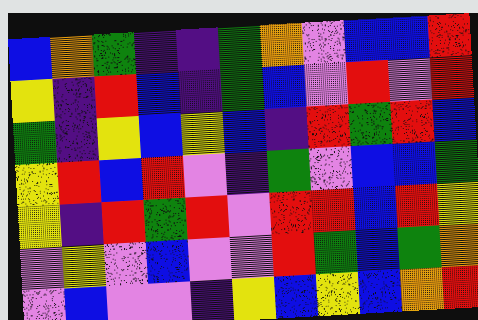[["blue", "orange", "green", "indigo", "indigo", "green", "orange", "violet", "blue", "blue", "red"], ["yellow", "indigo", "red", "blue", "indigo", "green", "blue", "violet", "red", "violet", "red"], ["green", "indigo", "yellow", "blue", "yellow", "blue", "indigo", "red", "green", "red", "blue"], ["yellow", "red", "blue", "red", "violet", "indigo", "green", "violet", "blue", "blue", "green"], ["yellow", "indigo", "red", "green", "red", "violet", "red", "red", "blue", "red", "yellow"], ["violet", "yellow", "violet", "blue", "violet", "violet", "red", "green", "blue", "green", "orange"], ["violet", "blue", "violet", "violet", "indigo", "yellow", "blue", "yellow", "blue", "orange", "red"]]